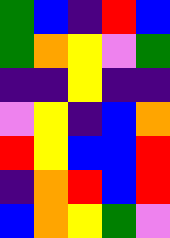[["green", "blue", "indigo", "red", "blue"], ["green", "orange", "yellow", "violet", "green"], ["indigo", "indigo", "yellow", "indigo", "indigo"], ["violet", "yellow", "indigo", "blue", "orange"], ["red", "yellow", "blue", "blue", "red"], ["indigo", "orange", "red", "blue", "red"], ["blue", "orange", "yellow", "green", "violet"]]